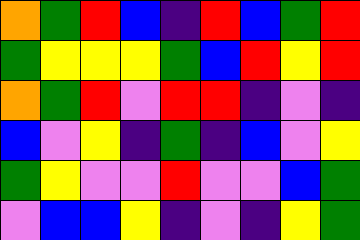[["orange", "green", "red", "blue", "indigo", "red", "blue", "green", "red"], ["green", "yellow", "yellow", "yellow", "green", "blue", "red", "yellow", "red"], ["orange", "green", "red", "violet", "red", "red", "indigo", "violet", "indigo"], ["blue", "violet", "yellow", "indigo", "green", "indigo", "blue", "violet", "yellow"], ["green", "yellow", "violet", "violet", "red", "violet", "violet", "blue", "green"], ["violet", "blue", "blue", "yellow", "indigo", "violet", "indigo", "yellow", "green"]]